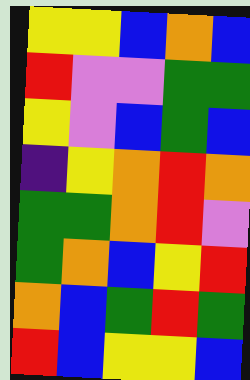[["yellow", "yellow", "blue", "orange", "blue"], ["red", "violet", "violet", "green", "green"], ["yellow", "violet", "blue", "green", "blue"], ["indigo", "yellow", "orange", "red", "orange"], ["green", "green", "orange", "red", "violet"], ["green", "orange", "blue", "yellow", "red"], ["orange", "blue", "green", "red", "green"], ["red", "blue", "yellow", "yellow", "blue"]]